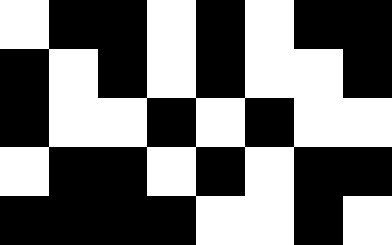[["white", "black", "black", "white", "black", "white", "black", "black"], ["black", "white", "black", "white", "black", "white", "white", "black"], ["black", "white", "white", "black", "white", "black", "white", "white"], ["white", "black", "black", "white", "black", "white", "black", "black"], ["black", "black", "black", "black", "white", "white", "black", "white"]]